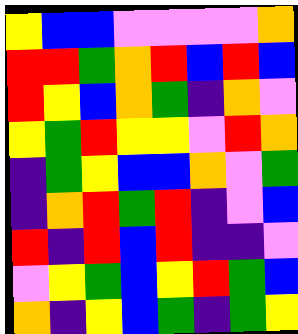[["yellow", "blue", "blue", "violet", "violet", "violet", "violet", "orange"], ["red", "red", "green", "orange", "red", "blue", "red", "blue"], ["red", "yellow", "blue", "orange", "green", "indigo", "orange", "violet"], ["yellow", "green", "red", "yellow", "yellow", "violet", "red", "orange"], ["indigo", "green", "yellow", "blue", "blue", "orange", "violet", "green"], ["indigo", "orange", "red", "green", "red", "indigo", "violet", "blue"], ["red", "indigo", "red", "blue", "red", "indigo", "indigo", "violet"], ["violet", "yellow", "green", "blue", "yellow", "red", "green", "blue"], ["orange", "indigo", "yellow", "blue", "green", "indigo", "green", "yellow"]]